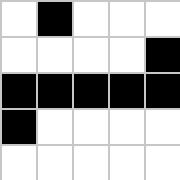[["white", "black", "white", "white", "white"], ["white", "white", "white", "white", "black"], ["black", "black", "black", "black", "black"], ["black", "white", "white", "white", "white"], ["white", "white", "white", "white", "white"]]